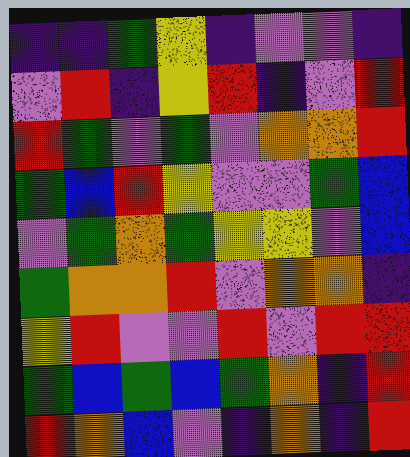[["indigo", "indigo", "green", "yellow", "indigo", "violet", "violet", "indigo"], ["violet", "red", "indigo", "yellow", "red", "indigo", "violet", "red"], ["red", "green", "violet", "green", "violet", "orange", "orange", "red"], ["green", "blue", "red", "yellow", "violet", "violet", "green", "blue"], ["violet", "green", "orange", "green", "yellow", "yellow", "violet", "blue"], ["green", "orange", "orange", "red", "violet", "orange", "orange", "indigo"], ["yellow", "red", "violet", "violet", "red", "violet", "red", "red"], ["green", "blue", "green", "blue", "green", "orange", "indigo", "red"], ["red", "orange", "blue", "violet", "indigo", "orange", "indigo", "red"]]